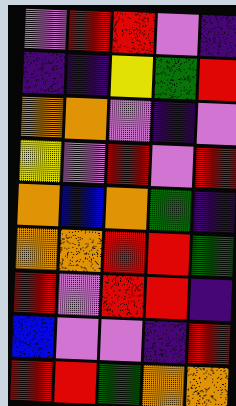[["violet", "red", "red", "violet", "indigo"], ["indigo", "indigo", "yellow", "green", "red"], ["orange", "orange", "violet", "indigo", "violet"], ["yellow", "violet", "red", "violet", "red"], ["orange", "blue", "orange", "green", "indigo"], ["orange", "orange", "red", "red", "green"], ["red", "violet", "red", "red", "indigo"], ["blue", "violet", "violet", "indigo", "red"], ["red", "red", "green", "orange", "orange"]]